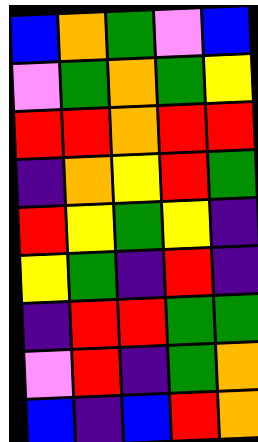[["blue", "orange", "green", "violet", "blue"], ["violet", "green", "orange", "green", "yellow"], ["red", "red", "orange", "red", "red"], ["indigo", "orange", "yellow", "red", "green"], ["red", "yellow", "green", "yellow", "indigo"], ["yellow", "green", "indigo", "red", "indigo"], ["indigo", "red", "red", "green", "green"], ["violet", "red", "indigo", "green", "orange"], ["blue", "indigo", "blue", "red", "orange"]]